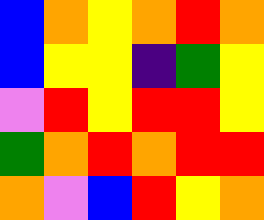[["blue", "orange", "yellow", "orange", "red", "orange"], ["blue", "yellow", "yellow", "indigo", "green", "yellow"], ["violet", "red", "yellow", "red", "red", "yellow"], ["green", "orange", "red", "orange", "red", "red"], ["orange", "violet", "blue", "red", "yellow", "orange"]]